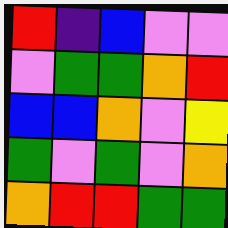[["red", "indigo", "blue", "violet", "violet"], ["violet", "green", "green", "orange", "red"], ["blue", "blue", "orange", "violet", "yellow"], ["green", "violet", "green", "violet", "orange"], ["orange", "red", "red", "green", "green"]]